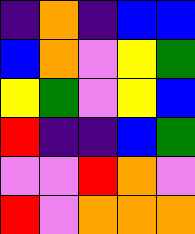[["indigo", "orange", "indigo", "blue", "blue"], ["blue", "orange", "violet", "yellow", "green"], ["yellow", "green", "violet", "yellow", "blue"], ["red", "indigo", "indigo", "blue", "green"], ["violet", "violet", "red", "orange", "violet"], ["red", "violet", "orange", "orange", "orange"]]